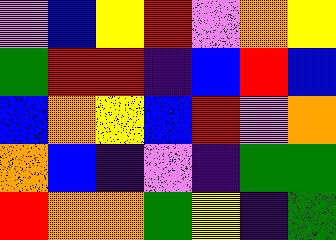[["violet", "blue", "yellow", "red", "violet", "orange", "yellow"], ["green", "red", "red", "indigo", "blue", "red", "blue"], ["blue", "orange", "yellow", "blue", "red", "violet", "orange"], ["orange", "blue", "indigo", "violet", "indigo", "green", "green"], ["red", "orange", "orange", "green", "yellow", "indigo", "green"]]